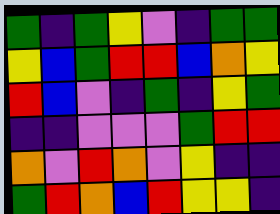[["green", "indigo", "green", "yellow", "violet", "indigo", "green", "green"], ["yellow", "blue", "green", "red", "red", "blue", "orange", "yellow"], ["red", "blue", "violet", "indigo", "green", "indigo", "yellow", "green"], ["indigo", "indigo", "violet", "violet", "violet", "green", "red", "red"], ["orange", "violet", "red", "orange", "violet", "yellow", "indigo", "indigo"], ["green", "red", "orange", "blue", "red", "yellow", "yellow", "indigo"]]